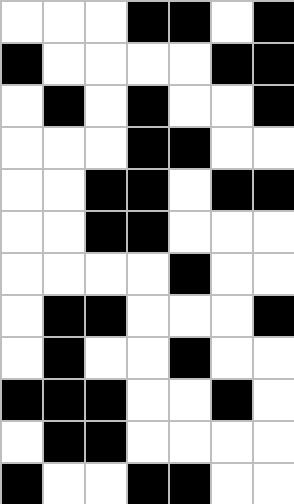[["white", "white", "white", "black", "black", "white", "black"], ["black", "white", "white", "white", "white", "black", "black"], ["white", "black", "white", "black", "white", "white", "black"], ["white", "white", "white", "black", "black", "white", "white"], ["white", "white", "black", "black", "white", "black", "black"], ["white", "white", "black", "black", "white", "white", "white"], ["white", "white", "white", "white", "black", "white", "white"], ["white", "black", "black", "white", "white", "white", "black"], ["white", "black", "white", "white", "black", "white", "white"], ["black", "black", "black", "white", "white", "black", "white"], ["white", "black", "black", "white", "white", "white", "white"], ["black", "white", "white", "black", "black", "white", "white"]]